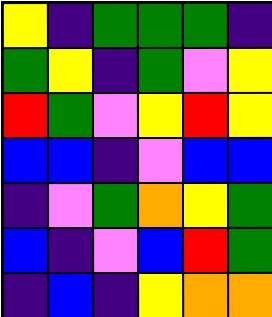[["yellow", "indigo", "green", "green", "green", "indigo"], ["green", "yellow", "indigo", "green", "violet", "yellow"], ["red", "green", "violet", "yellow", "red", "yellow"], ["blue", "blue", "indigo", "violet", "blue", "blue"], ["indigo", "violet", "green", "orange", "yellow", "green"], ["blue", "indigo", "violet", "blue", "red", "green"], ["indigo", "blue", "indigo", "yellow", "orange", "orange"]]